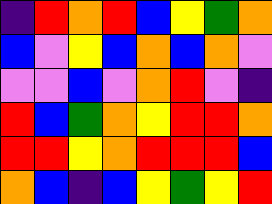[["indigo", "red", "orange", "red", "blue", "yellow", "green", "orange"], ["blue", "violet", "yellow", "blue", "orange", "blue", "orange", "violet"], ["violet", "violet", "blue", "violet", "orange", "red", "violet", "indigo"], ["red", "blue", "green", "orange", "yellow", "red", "red", "orange"], ["red", "red", "yellow", "orange", "red", "red", "red", "blue"], ["orange", "blue", "indigo", "blue", "yellow", "green", "yellow", "red"]]